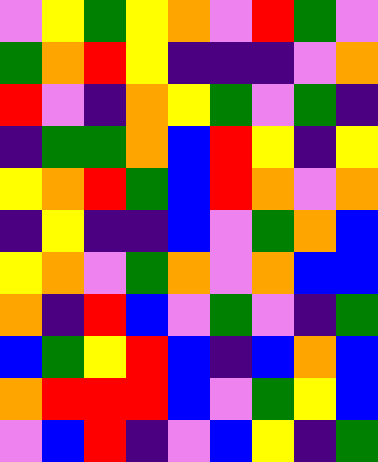[["violet", "yellow", "green", "yellow", "orange", "violet", "red", "green", "violet"], ["green", "orange", "red", "yellow", "indigo", "indigo", "indigo", "violet", "orange"], ["red", "violet", "indigo", "orange", "yellow", "green", "violet", "green", "indigo"], ["indigo", "green", "green", "orange", "blue", "red", "yellow", "indigo", "yellow"], ["yellow", "orange", "red", "green", "blue", "red", "orange", "violet", "orange"], ["indigo", "yellow", "indigo", "indigo", "blue", "violet", "green", "orange", "blue"], ["yellow", "orange", "violet", "green", "orange", "violet", "orange", "blue", "blue"], ["orange", "indigo", "red", "blue", "violet", "green", "violet", "indigo", "green"], ["blue", "green", "yellow", "red", "blue", "indigo", "blue", "orange", "blue"], ["orange", "red", "red", "red", "blue", "violet", "green", "yellow", "blue"], ["violet", "blue", "red", "indigo", "violet", "blue", "yellow", "indigo", "green"]]